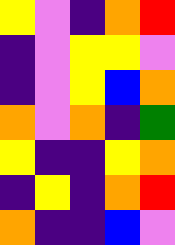[["yellow", "violet", "indigo", "orange", "red"], ["indigo", "violet", "yellow", "yellow", "violet"], ["indigo", "violet", "yellow", "blue", "orange"], ["orange", "violet", "orange", "indigo", "green"], ["yellow", "indigo", "indigo", "yellow", "orange"], ["indigo", "yellow", "indigo", "orange", "red"], ["orange", "indigo", "indigo", "blue", "violet"]]